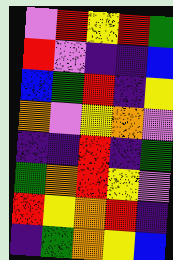[["violet", "red", "yellow", "red", "green"], ["red", "violet", "indigo", "indigo", "blue"], ["blue", "green", "red", "indigo", "yellow"], ["orange", "violet", "yellow", "orange", "violet"], ["indigo", "indigo", "red", "indigo", "green"], ["green", "orange", "red", "yellow", "violet"], ["red", "yellow", "orange", "red", "indigo"], ["indigo", "green", "orange", "yellow", "blue"]]